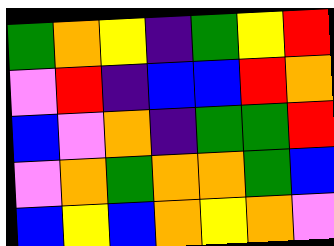[["green", "orange", "yellow", "indigo", "green", "yellow", "red"], ["violet", "red", "indigo", "blue", "blue", "red", "orange"], ["blue", "violet", "orange", "indigo", "green", "green", "red"], ["violet", "orange", "green", "orange", "orange", "green", "blue"], ["blue", "yellow", "blue", "orange", "yellow", "orange", "violet"]]